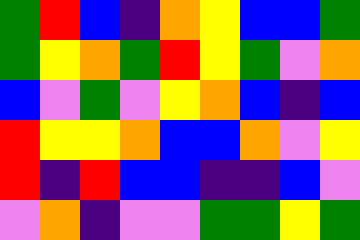[["green", "red", "blue", "indigo", "orange", "yellow", "blue", "blue", "green"], ["green", "yellow", "orange", "green", "red", "yellow", "green", "violet", "orange"], ["blue", "violet", "green", "violet", "yellow", "orange", "blue", "indigo", "blue"], ["red", "yellow", "yellow", "orange", "blue", "blue", "orange", "violet", "yellow"], ["red", "indigo", "red", "blue", "blue", "indigo", "indigo", "blue", "violet"], ["violet", "orange", "indigo", "violet", "violet", "green", "green", "yellow", "green"]]